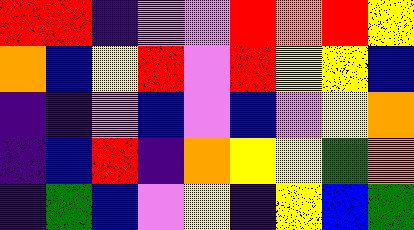[["red", "red", "indigo", "violet", "violet", "red", "orange", "red", "yellow"], ["orange", "blue", "yellow", "red", "violet", "red", "yellow", "yellow", "blue"], ["indigo", "indigo", "violet", "blue", "violet", "blue", "violet", "yellow", "orange"], ["indigo", "blue", "red", "indigo", "orange", "yellow", "yellow", "green", "orange"], ["indigo", "green", "blue", "violet", "yellow", "indigo", "yellow", "blue", "green"]]